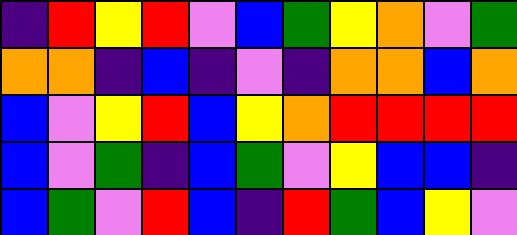[["indigo", "red", "yellow", "red", "violet", "blue", "green", "yellow", "orange", "violet", "green"], ["orange", "orange", "indigo", "blue", "indigo", "violet", "indigo", "orange", "orange", "blue", "orange"], ["blue", "violet", "yellow", "red", "blue", "yellow", "orange", "red", "red", "red", "red"], ["blue", "violet", "green", "indigo", "blue", "green", "violet", "yellow", "blue", "blue", "indigo"], ["blue", "green", "violet", "red", "blue", "indigo", "red", "green", "blue", "yellow", "violet"]]